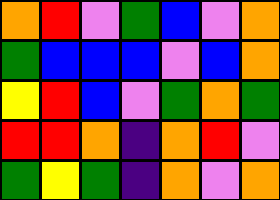[["orange", "red", "violet", "green", "blue", "violet", "orange"], ["green", "blue", "blue", "blue", "violet", "blue", "orange"], ["yellow", "red", "blue", "violet", "green", "orange", "green"], ["red", "red", "orange", "indigo", "orange", "red", "violet"], ["green", "yellow", "green", "indigo", "orange", "violet", "orange"]]